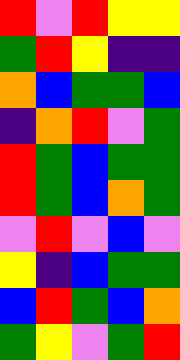[["red", "violet", "red", "yellow", "yellow"], ["green", "red", "yellow", "indigo", "indigo"], ["orange", "blue", "green", "green", "blue"], ["indigo", "orange", "red", "violet", "green"], ["red", "green", "blue", "green", "green"], ["red", "green", "blue", "orange", "green"], ["violet", "red", "violet", "blue", "violet"], ["yellow", "indigo", "blue", "green", "green"], ["blue", "red", "green", "blue", "orange"], ["green", "yellow", "violet", "green", "red"]]